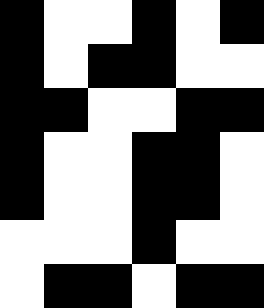[["black", "white", "white", "black", "white", "black"], ["black", "white", "black", "black", "white", "white"], ["black", "black", "white", "white", "black", "black"], ["black", "white", "white", "black", "black", "white"], ["black", "white", "white", "black", "black", "white"], ["white", "white", "white", "black", "white", "white"], ["white", "black", "black", "white", "black", "black"]]